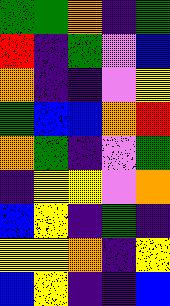[["green", "green", "orange", "indigo", "green"], ["red", "indigo", "green", "violet", "blue"], ["orange", "indigo", "indigo", "violet", "yellow"], ["green", "blue", "blue", "orange", "red"], ["orange", "green", "indigo", "violet", "green"], ["indigo", "yellow", "yellow", "violet", "orange"], ["blue", "yellow", "indigo", "green", "indigo"], ["yellow", "yellow", "orange", "indigo", "yellow"], ["blue", "yellow", "indigo", "indigo", "blue"]]